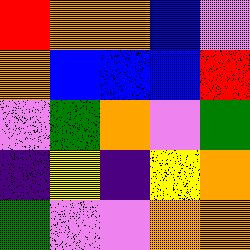[["red", "orange", "orange", "blue", "violet"], ["orange", "blue", "blue", "blue", "red"], ["violet", "green", "orange", "violet", "green"], ["indigo", "yellow", "indigo", "yellow", "orange"], ["green", "violet", "violet", "orange", "orange"]]